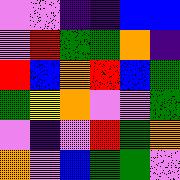[["violet", "violet", "indigo", "indigo", "blue", "blue"], ["violet", "red", "green", "green", "orange", "indigo"], ["red", "blue", "orange", "red", "blue", "green"], ["green", "yellow", "orange", "violet", "violet", "green"], ["violet", "indigo", "violet", "red", "green", "orange"], ["orange", "violet", "blue", "green", "green", "violet"]]